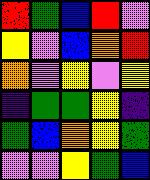[["red", "green", "blue", "red", "violet"], ["yellow", "violet", "blue", "orange", "red"], ["orange", "violet", "yellow", "violet", "yellow"], ["indigo", "green", "green", "yellow", "indigo"], ["green", "blue", "orange", "yellow", "green"], ["violet", "violet", "yellow", "green", "blue"]]